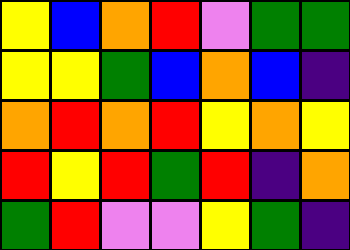[["yellow", "blue", "orange", "red", "violet", "green", "green"], ["yellow", "yellow", "green", "blue", "orange", "blue", "indigo"], ["orange", "red", "orange", "red", "yellow", "orange", "yellow"], ["red", "yellow", "red", "green", "red", "indigo", "orange"], ["green", "red", "violet", "violet", "yellow", "green", "indigo"]]